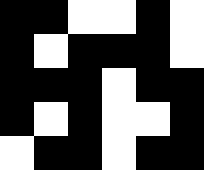[["black", "black", "white", "white", "black", "white"], ["black", "white", "black", "black", "black", "white"], ["black", "black", "black", "white", "black", "black"], ["black", "white", "black", "white", "white", "black"], ["white", "black", "black", "white", "black", "black"]]